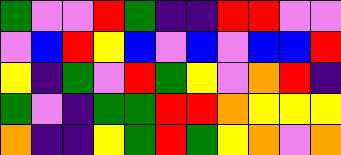[["green", "violet", "violet", "red", "green", "indigo", "indigo", "red", "red", "violet", "violet"], ["violet", "blue", "red", "yellow", "blue", "violet", "blue", "violet", "blue", "blue", "red"], ["yellow", "indigo", "green", "violet", "red", "green", "yellow", "violet", "orange", "red", "indigo"], ["green", "violet", "indigo", "green", "green", "red", "red", "orange", "yellow", "yellow", "yellow"], ["orange", "indigo", "indigo", "yellow", "green", "red", "green", "yellow", "orange", "violet", "orange"]]